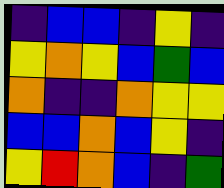[["indigo", "blue", "blue", "indigo", "yellow", "indigo"], ["yellow", "orange", "yellow", "blue", "green", "blue"], ["orange", "indigo", "indigo", "orange", "yellow", "yellow"], ["blue", "blue", "orange", "blue", "yellow", "indigo"], ["yellow", "red", "orange", "blue", "indigo", "green"]]